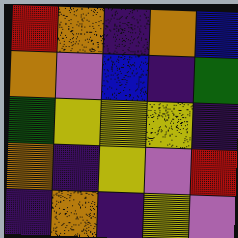[["red", "orange", "indigo", "orange", "blue"], ["orange", "violet", "blue", "indigo", "green"], ["green", "yellow", "yellow", "yellow", "indigo"], ["orange", "indigo", "yellow", "violet", "red"], ["indigo", "orange", "indigo", "yellow", "violet"]]